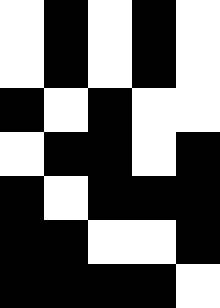[["white", "black", "white", "black", "white"], ["white", "black", "white", "black", "white"], ["black", "white", "black", "white", "white"], ["white", "black", "black", "white", "black"], ["black", "white", "black", "black", "black"], ["black", "black", "white", "white", "black"], ["black", "black", "black", "black", "white"]]